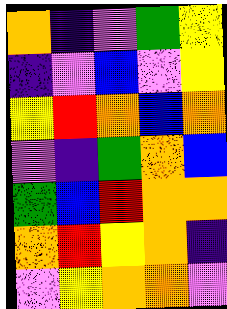[["orange", "indigo", "violet", "green", "yellow"], ["indigo", "violet", "blue", "violet", "yellow"], ["yellow", "red", "orange", "blue", "orange"], ["violet", "indigo", "green", "orange", "blue"], ["green", "blue", "red", "orange", "orange"], ["orange", "red", "yellow", "orange", "indigo"], ["violet", "yellow", "orange", "orange", "violet"]]